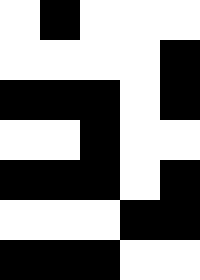[["white", "black", "white", "white", "white"], ["white", "white", "white", "white", "black"], ["black", "black", "black", "white", "black"], ["white", "white", "black", "white", "white"], ["black", "black", "black", "white", "black"], ["white", "white", "white", "black", "black"], ["black", "black", "black", "white", "white"]]